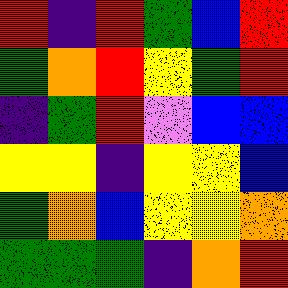[["red", "indigo", "red", "green", "blue", "red"], ["green", "orange", "red", "yellow", "green", "red"], ["indigo", "green", "red", "violet", "blue", "blue"], ["yellow", "yellow", "indigo", "yellow", "yellow", "blue"], ["green", "orange", "blue", "yellow", "yellow", "orange"], ["green", "green", "green", "indigo", "orange", "red"]]